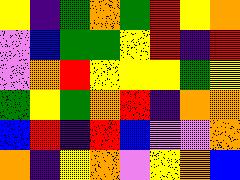[["yellow", "indigo", "green", "orange", "green", "red", "yellow", "orange"], ["violet", "blue", "green", "green", "yellow", "red", "indigo", "red"], ["violet", "orange", "red", "yellow", "yellow", "yellow", "green", "yellow"], ["green", "yellow", "green", "orange", "red", "indigo", "orange", "orange"], ["blue", "red", "indigo", "red", "blue", "violet", "violet", "orange"], ["orange", "indigo", "yellow", "orange", "violet", "yellow", "orange", "blue"]]